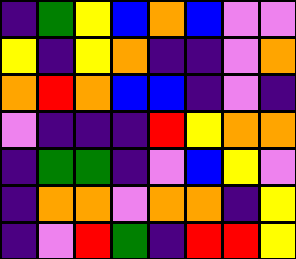[["indigo", "green", "yellow", "blue", "orange", "blue", "violet", "violet"], ["yellow", "indigo", "yellow", "orange", "indigo", "indigo", "violet", "orange"], ["orange", "red", "orange", "blue", "blue", "indigo", "violet", "indigo"], ["violet", "indigo", "indigo", "indigo", "red", "yellow", "orange", "orange"], ["indigo", "green", "green", "indigo", "violet", "blue", "yellow", "violet"], ["indigo", "orange", "orange", "violet", "orange", "orange", "indigo", "yellow"], ["indigo", "violet", "red", "green", "indigo", "red", "red", "yellow"]]